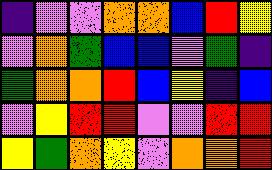[["indigo", "violet", "violet", "orange", "orange", "blue", "red", "yellow"], ["violet", "orange", "green", "blue", "blue", "violet", "green", "indigo"], ["green", "orange", "orange", "red", "blue", "yellow", "indigo", "blue"], ["violet", "yellow", "red", "red", "violet", "violet", "red", "red"], ["yellow", "green", "orange", "yellow", "violet", "orange", "orange", "red"]]